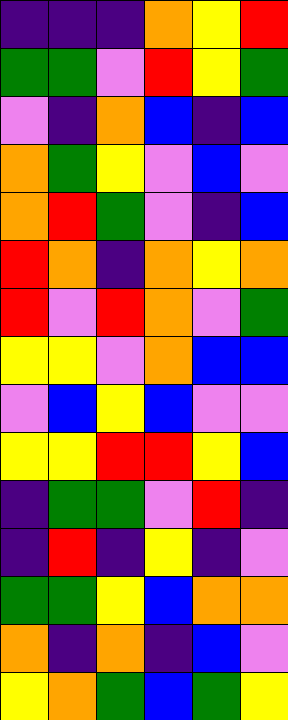[["indigo", "indigo", "indigo", "orange", "yellow", "red"], ["green", "green", "violet", "red", "yellow", "green"], ["violet", "indigo", "orange", "blue", "indigo", "blue"], ["orange", "green", "yellow", "violet", "blue", "violet"], ["orange", "red", "green", "violet", "indigo", "blue"], ["red", "orange", "indigo", "orange", "yellow", "orange"], ["red", "violet", "red", "orange", "violet", "green"], ["yellow", "yellow", "violet", "orange", "blue", "blue"], ["violet", "blue", "yellow", "blue", "violet", "violet"], ["yellow", "yellow", "red", "red", "yellow", "blue"], ["indigo", "green", "green", "violet", "red", "indigo"], ["indigo", "red", "indigo", "yellow", "indigo", "violet"], ["green", "green", "yellow", "blue", "orange", "orange"], ["orange", "indigo", "orange", "indigo", "blue", "violet"], ["yellow", "orange", "green", "blue", "green", "yellow"]]